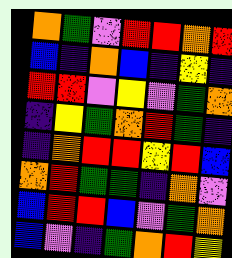[["orange", "green", "violet", "red", "red", "orange", "red"], ["blue", "indigo", "orange", "blue", "indigo", "yellow", "indigo"], ["red", "red", "violet", "yellow", "violet", "green", "orange"], ["indigo", "yellow", "green", "orange", "red", "green", "indigo"], ["indigo", "orange", "red", "red", "yellow", "red", "blue"], ["orange", "red", "green", "green", "indigo", "orange", "violet"], ["blue", "red", "red", "blue", "violet", "green", "orange"], ["blue", "violet", "indigo", "green", "orange", "red", "yellow"]]